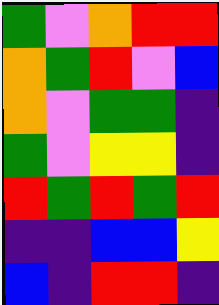[["green", "violet", "orange", "red", "red"], ["orange", "green", "red", "violet", "blue"], ["orange", "violet", "green", "green", "indigo"], ["green", "violet", "yellow", "yellow", "indigo"], ["red", "green", "red", "green", "red"], ["indigo", "indigo", "blue", "blue", "yellow"], ["blue", "indigo", "red", "red", "indigo"]]